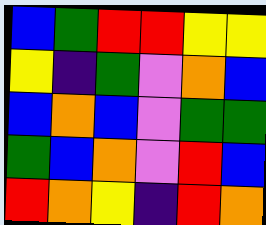[["blue", "green", "red", "red", "yellow", "yellow"], ["yellow", "indigo", "green", "violet", "orange", "blue"], ["blue", "orange", "blue", "violet", "green", "green"], ["green", "blue", "orange", "violet", "red", "blue"], ["red", "orange", "yellow", "indigo", "red", "orange"]]